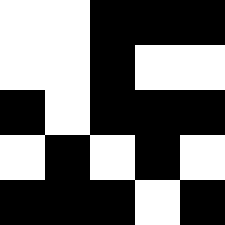[["white", "white", "black", "black", "black"], ["white", "white", "black", "white", "white"], ["black", "white", "black", "black", "black"], ["white", "black", "white", "black", "white"], ["black", "black", "black", "white", "black"]]